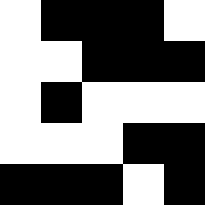[["white", "black", "black", "black", "white"], ["white", "white", "black", "black", "black"], ["white", "black", "white", "white", "white"], ["white", "white", "white", "black", "black"], ["black", "black", "black", "white", "black"]]